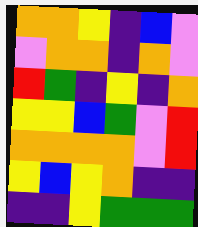[["orange", "orange", "yellow", "indigo", "blue", "violet"], ["violet", "orange", "orange", "indigo", "orange", "violet"], ["red", "green", "indigo", "yellow", "indigo", "orange"], ["yellow", "yellow", "blue", "green", "violet", "red"], ["orange", "orange", "orange", "orange", "violet", "red"], ["yellow", "blue", "yellow", "orange", "indigo", "indigo"], ["indigo", "indigo", "yellow", "green", "green", "green"]]